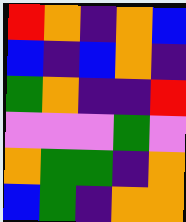[["red", "orange", "indigo", "orange", "blue"], ["blue", "indigo", "blue", "orange", "indigo"], ["green", "orange", "indigo", "indigo", "red"], ["violet", "violet", "violet", "green", "violet"], ["orange", "green", "green", "indigo", "orange"], ["blue", "green", "indigo", "orange", "orange"]]